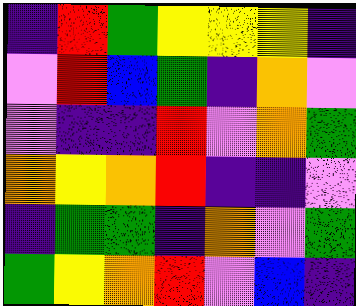[["indigo", "red", "green", "yellow", "yellow", "yellow", "indigo"], ["violet", "red", "blue", "green", "indigo", "orange", "violet"], ["violet", "indigo", "indigo", "red", "violet", "orange", "green"], ["orange", "yellow", "orange", "red", "indigo", "indigo", "violet"], ["indigo", "green", "green", "indigo", "orange", "violet", "green"], ["green", "yellow", "orange", "red", "violet", "blue", "indigo"]]